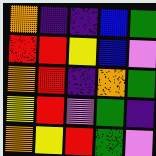[["orange", "indigo", "indigo", "blue", "green"], ["red", "red", "yellow", "blue", "violet"], ["orange", "red", "indigo", "orange", "green"], ["yellow", "red", "violet", "green", "indigo"], ["orange", "yellow", "red", "green", "violet"]]